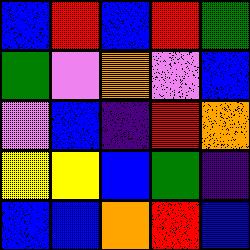[["blue", "red", "blue", "red", "green"], ["green", "violet", "orange", "violet", "blue"], ["violet", "blue", "indigo", "red", "orange"], ["yellow", "yellow", "blue", "green", "indigo"], ["blue", "blue", "orange", "red", "blue"]]